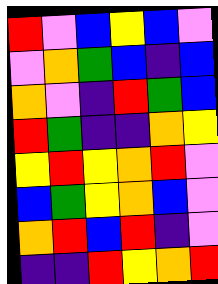[["red", "violet", "blue", "yellow", "blue", "violet"], ["violet", "orange", "green", "blue", "indigo", "blue"], ["orange", "violet", "indigo", "red", "green", "blue"], ["red", "green", "indigo", "indigo", "orange", "yellow"], ["yellow", "red", "yellow", "orange", "red", "violet"], ["blue", "green", "yellow", "orange", "blue", "violet"], ["orange", "red", "blue", "red", "indigo", "violet"], ["indigo", "indigo", "red", "yellow", "orange", "red"]]